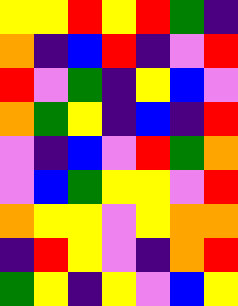[["yellow", "yellow", "red", "yellow", "red", "green", "indigo"], ["orange", "indigo", "blue", "red", "indigo", "violet", "red"], ["red", "violet", "green", "indigo", "yellow", "blue", "violet"], ["orange", "green", "yellow", "indigo", "blue", "indigo", "red"], ["violet", "indigo", "blue", "violet", "red", "green", "orange"], ["violet", "blue", "green", "yellow", "yellow", "violet", "red"], ["orange", "yellow", "yellow", "violet", "yellow", "orange", "orange"], ["indigo", "red", "yellow", "violet", "indigo", "orange", "red"], ["green", "yellow", "indigo", "yellow", "violet", "blue", "yellow"]]